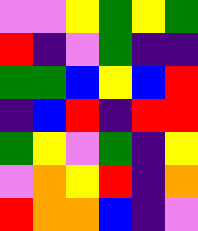[["violet", "violet", "yellow", "green", "yellow", "green"], ["red", "indigo", "violet", "green", "indigo", "indigo"], ["green", "green", "blue", "yellow", "blue", "red"], ["indigo", "blue", "red", "indigo", "red", "red"], ["green", "yellow", "violet", "green", "indigo", "yellow"], ["violet", "orange", "yellow", "red", "indigo", "orange"], ["red", "orange", "orange", "blue", "indigo", "violet"]]